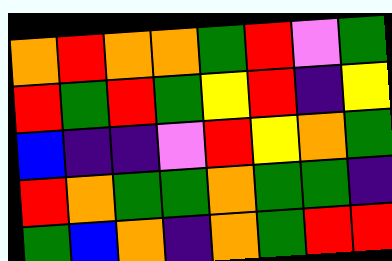[["orange", "red", "orange", "orange", "green", "red", "violet", "green"], ["red", "green", "red", "green", "yellow", "red", "indigo", "yellow"], ["blue", "indigo", "indigo", "violet", "red", "yellow", "orange", "green"], ["red", "orange", "green", "green", "orange", "green", "green", "indigo"], ["green", "blue", "orange", "indigo", "orange", "green", "red", "red"]]